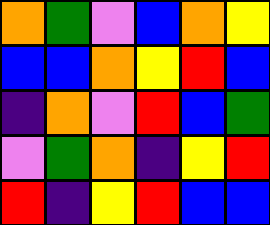[["orange", "green", "violet", "blue", "orange", "yellow"], ["blue", "blue", "orange", "yellow", "red", "blue"], ["indigo", "orange", "violet", "red", "blue", "green"], ["violet", "green", "orange", "indigo", "yellow", "red"], ["red", "indigo", "yellow", "red", "blue", "blue"]]